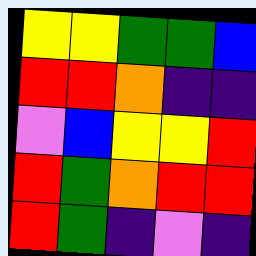[["yellow", "yellow", "green", "green", "blue"], ["red", "red", "orange", "indigo", "indigo"], ["violet", "blue", "yellow", "yellow", "red"], ["red", "green", "orange", "red", "red"], ["red", "green", "indigo", "violet", "indigo"]]